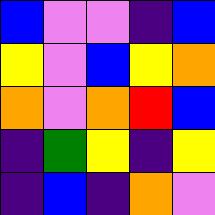[["blue", "violet", "violet", "indigo", "blue"], ["yellow", "violet", "blue", "yellow", "orange"], ["orange", "violet", "orange", "red", "blue"], ["indigo", "green", "yellow", "indigo", "yellow"], ["indigo", "blue", "indigo", "orange", "violet"]]